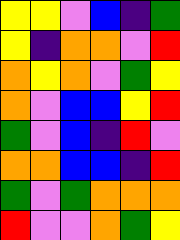[["yellow", "yellow", "violet", "blue", "indigo", "green"], ["yellow", "indigo", "orange", "orange", "violet", "red"], ["orange", "yellow", "orange", "violet", "green", "yellow"], ["orange", "violet", "blue", "blue", "yellow", "red"], ["green", "violet", "blue", "indigo", "red", "violet"], ["orange", "orange", "blue", "blue", "indigo", "red"], ["green", "violet", "green", "orange", "orange", "orange"], ["red", "violet", "violet", "orange", "green", "yellow"]]